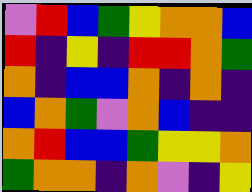[["violet", "red", "blue", "green", "yellow", "orange", "orange", "blue"], ["red", "indigo", "yellow", "indigo", "red", "red", "orange", "green"], ["orange", "indigo", "blue", "blue", "orange", "indigo", "orange", "indigo"], ["blue", "orange", "green", "violet", "orange", "blue", "indigo", "indigo"], ["orange", "red", "blue", "blue", "green", "yellow", "yellow", "orange"], ["green", "orange", "orange", "indigo", "orange", "violet", "indigo", "yellow"]]